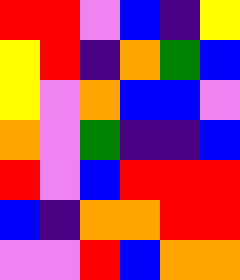[["red", "red", "violet", "blue", "indigo", "yellow"], ["yellow", "red", "indigo", "orange", "green", "blue"], ["yellow", "violet", "orange", "blue", "blue", "violet"], ["orange", "violet", "green", "indigo", "indigo", "blue"], ["red", "violet", "blue", "red", "red", "red"], ["blue", "indigo", "orange", "orange", "red", "red"], ["violet", "violet", "red", "blue", "orange", "orange"]]